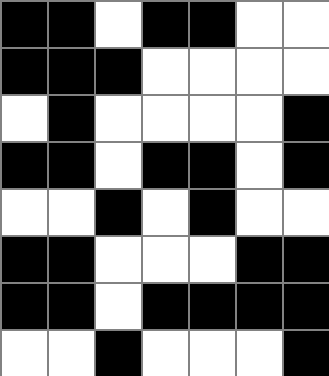[["black", "black", "white", "black", "black", "white", "white"], ["black", "black", "black", "white", "white", "white", "white"], ["white", "black", "white", "white", "white", "white", "black"], ["black", "black", "white", "black", "black", "white", "black"], ["white", "white", "black", "white", "black", "white", "white"], ["black", "black", "white", "white", "white", "black", "black"], ["black", "black", "white", "black", "black", "black", "black"], ["white", "white", "black", "white", "white", "white", "black"]]